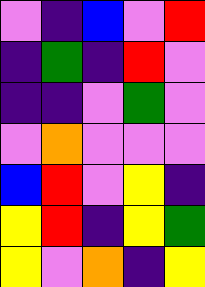[["violet", "indigo", "blue", "violet", "red"], ["indigo", "green", "indigo", "red", "violet"], ["indigo", "indigo", "violet", "green", "violet"], ["violet", "orange", "violet", "violet", "violet"], ["blue", "red", "violet", "yellow", "indigo"], ["yellow", "red", "indigo", "yellow", "green"], ["yellow", "violet", "orange", "indigo", "yellow"]]